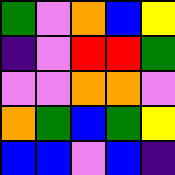[["green", "violet", "orange", "blue", "yellow"], ["indigo", "violet", "red", "red", "green"], ["violet", "violet", "orange", "orange", "violet"], ["orange", "green", "blue", "green", "yellow"], ["blue", "blue", "violet", "blue", "indigo"]]